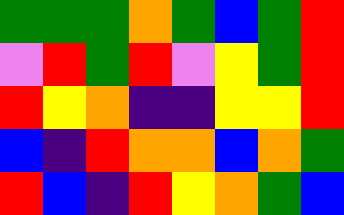[["green", "green", "green", "orange", "green", "blue", "green", "red"], ["violet", "red", "green", "red", "violet", "yellow", "green", "red"], ["red", "yellow", "orange", "indigo", "indigo", "yellow", "yellow", "red"], ["blue", "indigo", "red", "orange", "orange", "blue", "orange", "green"], ["red", "blue", "indigo", "red", "yellow", "orange", "green", "blue"]]